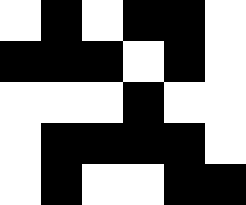[["white", "black", "white", "black", "black", "white"], ["black", "black", "black", "white", "black", "white"], ["white", "white", "white", "black", "white", "white"], ["white", "black", "black", "black", "black", "white"], ["white", "black", "white", "white", "black", "black"]]